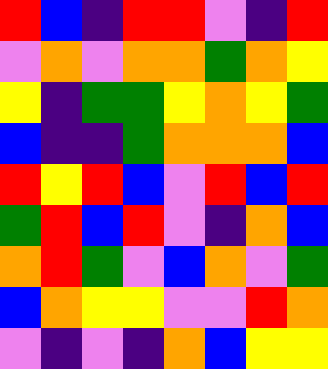[["red", "blue", "indigo", "red", "red", "violet", "indigo", "red"], ["violet", "orange", "violet", "orange", "orange", "green", "orange", "yellow"], ["yellow", "indigo", "green", "green", "yellow", "orange", "yellow", "green"], ["blue", "indigo", "indigo", "green", "orange", "orange", "orange", "blue"], ["red", "yellow", "red", "blue", "violet", "red", "blue", "red"], ["green", "red", "blue", "red", "violet", "indigo", "orange", "blue"], ["orange", "red", "green", "violet", "blue", "orange", "violet", "green"], ["blue", "orange", "yellow", "yellow", "violet", "violet", "red", "orange"], ["violet", "indigo", "violet", "indigo", "orange", "blue", "yellow", "yellow"]]